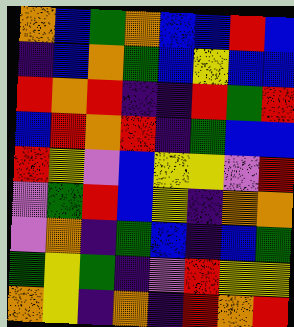[["orange", "blue", "green", "orange", "blue", "blue", "red", "blue"], ["indigo", "blue", "orange", "green", "blue", "yellow", "blue", "blue"], ["red", "orange", "red", "indigo", "indigo", "red", "green", "red"], ["blue", "red", "orange", "red", "indigo", "green", "blue", "blue"], ["red", "yellow", "violet", "blue", "yellow", "yellow", "violet", "red"], ["violet", "green", "red", "blue", "yellow", "indigo", "orange", "orange"], ["violet", "orange", "indigo", "green", "blue", "indigo", "blue", "green"], ["green", "yellow", "green", "indigo", "violet", "red", "yellow", "yellow"], ["orange", "yellow", "indigo", "orange", "indigo", "red", "orange", "red"]]